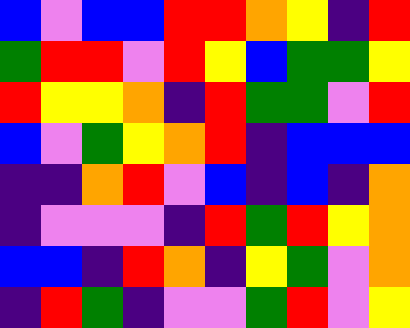[["blue", "violet", "blue", "blue", "red", "red", "orange", "yellow", "indigo", "red"], ["green", "red", "red", "violet", "red", "yellow", "blue", "green", "green", "yellow"], ["red", "yellow", "yellow", "orange", "indigo", "red", "green", "green", "violet", "red"], ["blue", "violet", "green", "yellow", "orange", "red", "indigo", "blue", "blue", "blue"], ["indigo", "indigo", "orange", "red", "violet", "blue", "indigo", "blue", "indigo", "orange"], ["indigo", "violet", "violet", "violet", "indigo", "red", "green", "red", "yellow", "orange"], ["blue", "blue", "indigo", "red", "orange", "indigo", "yellow", "green", "violet", "orange"], ["indigo", "red", "green", "indigo", "violet", "violet", "green", "red", "violet", "yellow"]]